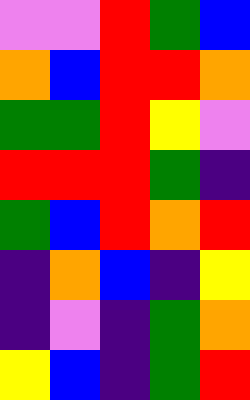[["violet", "violet", "red", "green", "blue"], ["orange", "blue", "red", "red", "orange"], ["green", "green", "red", "yellow", "violet"], ["red", "red", "red", "green", "indigo"], ["green", "blue", "red", "orange", "red"], ["indigo", "orange", "blue", "indigo", "yellow"], ["indigo", "violet", "indigo", "green", "orange"], ["yellow", "blue", "indigo", "green", "red"]]